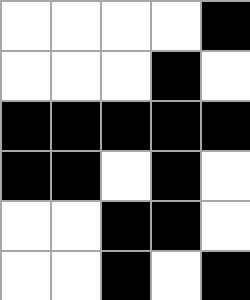[["white", "white", "white", "white", "black"], ["white", "white", "white", "black", "white"], ["black", "black", "black", "black", "black"], ["black", "black", "white", "black", "white"], ["white", "white", "black", "black", "white"], ["white", "white", "black", "white", "black"]]